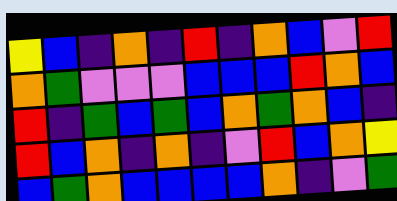[["yellow", "blue", "indigo", "orange", "indigo", "red", "indigo", "orange", "blue", "violet", "red"], ["orange", "green", "violet", "violet", "violet", "blue", "blue", "blue", "red", "orange", "blue"], ["red", "indigo", "green", "blue", "green", "blue", "orange", "green", "orange", "blue", "indigo"], ["red", "blue", "orange", "indigo", "orange", "indigo", "violet", "red", "blue", "orange", "yellow"], ["blue", "green", "orange", "blue", "blue", "blue", "blue", "orange", "indigo", "violet", "green"]]